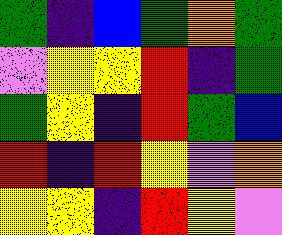[["green", "indigo", "blue", "green", "orange", "green"], ["violet", "yellow", "yellow", "red", "indigo", "green"], ["green", "yellow", "indigo", "red", "green", "blue"], ["red", "indigo", "red", "yellow", "violet", "orange"], ["yellow", "yellow", "indigo", "red", "yellow", "violet"]]